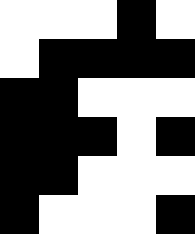[["white", "white", "white", "black", "white"], ["white", "black", "black", "black", "black"], ["black", "black", "white", "white", "white"], ["black", "black", "black", "white", "black"], ["black", "black", "white", "white", "white"], ["black", "white", "white", "white", "black"]]